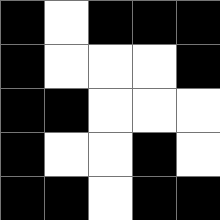[["black", "white", "black", "black", "black"], ["black", "white", "white", "white", "black"], ["black", "black", "white", "white", "white"], ["black", "white", "white", "black", "white"], ["black", "black", "white", "black", "black"]]